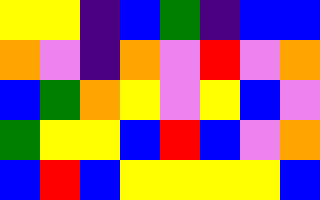[["yellow", "yellow", "indigo", "blue", "green", "indigo", "blue", "blue"], ["orange", "violet", "indigo", "orange", "violet", "red", "violet", "orange"], ["blue", "green", "orange", "yellow", "violet", "yellow", "blue", "violet"], ["green", "yellow", "yellow", "blue", "red", "blue", "violet", "orange"], ["blue", "red", "blue", "yellow", "yellow", "yellow", "yellow", "blue"]]